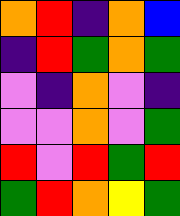[["orange", "red", "indigo", "orange", "blue"], ["indigo", "red", "green", "orange", "green"], ["violet", "indigo", "orange", "violet", "indigo"], ["violet", "violet", "orange", "violet", "green"], ["red", "violet", "red", "green", "red"], ["green", "red", "orange", "yellow", "green"]]